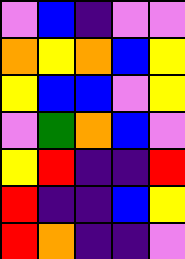[["violet", "blue", "indigo", "violet", "violet"], ["orange", "yellow", "orange", "blue", "yellow"], ["yellow", "blue", "blue", "violet", "yellow"], ["violet", "green", "orange", "blue", "violet"], ["yellow", "red", "indigo", "indigo", "red"], ["red", "indigo", "indigo", "blue", "yellow"], ["red", "orange", "indigo", "indigo", "violet"]]